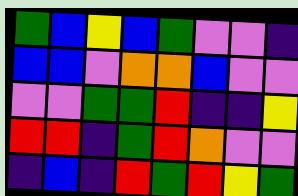[["green", "blue", "yellow", "blue", "green", "violet", "violet", "indigo"], ["blue", "blue", "violet", "orange", "orange", "blue", "violet", "violet"], ["violet", "violet", "green", "green", "red", "indigo", "indigo", "yellow"], ["red", "red", "indigo", "green", "red", "orange", "violet", "violet"], ["indigo", "blue", "indigo", "red", "green", "red", "yellow", "green"]]